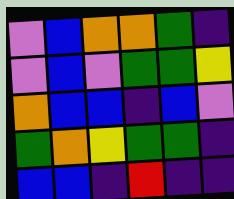[["violet", "blue", "orange", "orange", "green", "indigo"], ["violet", "blue", "violet", "green", "green", "yellow"], ["orange", "blue", "blue", "indigo", "blue", "violet"], ["green", "orange", "yellow", "green", "green", "indigo"], ["blue", "blue", "indigo", "red", "indigo", "indigo"]]